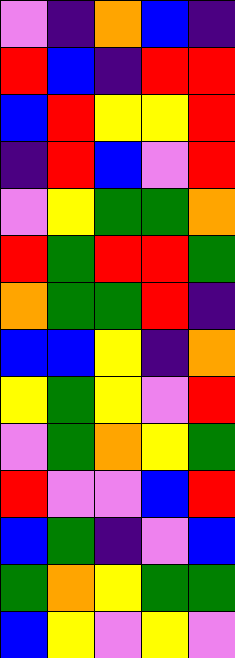[["violet", "indigo", "orange", "blue", "indigo"], ["red", "blue", "indigo", "red", "red"], ["blue", "red", "yellow", "yellow", "red"], ["indigo", "red", "blue", "violet", "red"], ["violet", "yellow", "green", "green", "orange"], ["red", "green", "red", "red", "green"], ["orange", "green", "green", "red", "indigo"], ["blue", "blue", "yellow", "indigo", "orange"], ["yellow", "green", "yellow", "violet", "red"], ["violet", "green", "orange", "yellow", "green"], ["red", "violet", "violet", "blue", "red"], ["blue", "green", "indigo", "violet", "blue"], ["green", "orange", "yellow", "green", "green"], ["blue", "yellow", "violet", "yellow", "violet"]]